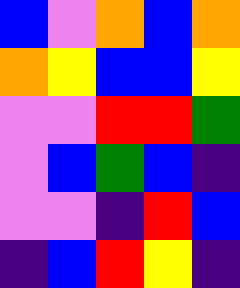[["blue", "violet", "orange", "blue", "orange"], ["orange", "yellow", "blue", "blue", "yellow"], ["violet", "violet", "red", "red", "green"], ["violet", "blue", "green", "blue", "indigo"], ["violet", "violet", "indigo", "red", "blue"], ["indigo", "blue", "red", "yellow", "indigo"]]